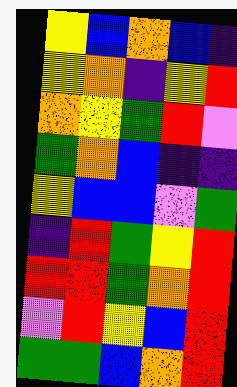[["yellow", "blue", "orange", "blue", "indigo"], ["yellow", "orange", "indigo", "yellow", "red"], ["orange", "yellow", "green", "red", "violet"], ["green", "orange", "blue", "indigo", "indigo"], ["yellow", "blue", "blue", "violet", "green"], ["indigo", "red", "green", "yellow", "red"], ["red", "red", "green", "orange", "red"], ["violet", "red", "yellow", "blue", "red"], ["green", "green", "blue", "orange", "red"]]